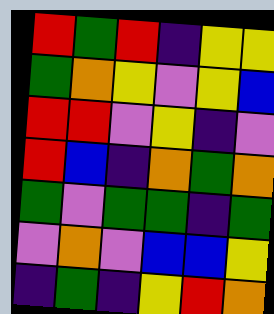[["red", "green", "red", "indigo", "yellow", "yellow"], ["green", "orange", "yellow", "violet", "yellow", "blue"], ["red", "red", "violet", "yellow", "indigo", "violet"], ["red", "blue", "indigo", "orange", "green", "orange"], ["green", "violet", "green", "green", "indigo", "green"], ["violet", "orange", "violet", "blue", "blue", "yellow"], ["indigo", "green", "indigo", "yellow", "red", "orange"]]